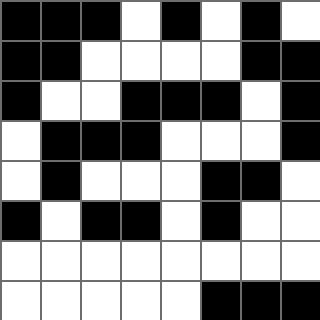[["black", "black", "black", "white", "black", "white", "black", "white"], ["black", "black", "white", "white", "white", "white", "black", "black"], ["black", "white", "white", "black", "black", "black", "white", "black"], ["white", "black", "black", "black", "white", "white", "white", "black"], ["white", "black", "white", "white", "white", "black", "black", "white"], ["black", "white", "black", "black", "white", "black", "white", "white"], ["white", "white", "white", "white", "white", "white", "white", "white"], ["white", "white", "white", "white", "white", "black", "black", "black"]]